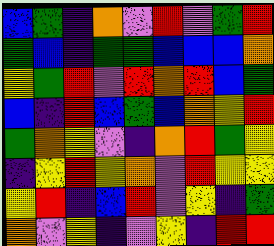[["blue", "green", "indigo", "orange", "violet", "red", "violet", "green", "red"], ["green", "blue", "indigo", "green", "green", "blue", "blue", "blue", "orange"], ["yellow", "green", "red", "violet", "red", "orange", "red", "blue", "green"], ["blue", "indigo", "red", "blue", "green", "blue", "orange", "yellow", "red"], ["green", "orange", "yellow", "violet", "indigo", "orange", "red", "green", "yellow"], ["indigo", "yellow", "red", "yellow", "orange", "violet", "red", "yellow", "yellow"], ["yellow", "red", "indigo", "blue", "red", "violet", "yellow", "indigo", "green"], ["orange", "violet", "yellow", "indigo", "violet", "yellow", "indigo", "red", "red"]]